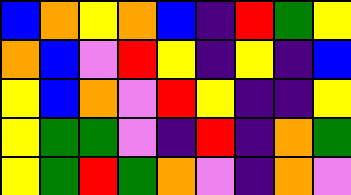[["blue", "orange", "yellow", "orange", "blue", "indigo", "red", "green", "yellow"], ["orange", "blue", "violet", "red", "yellow", "indigo", "yellow", "indigo", "blue"], ["yellow", "blue", "orange", "violet", "red", "yellow", "indigo", "indigo", "yellow"], ["yellow", "green", "green", "violet", "indigo", "red", "indigo", "orange", "green"], ["yellow", "green", "red", "green", "orange", "violet", "indigo", "orange", "violet"]]